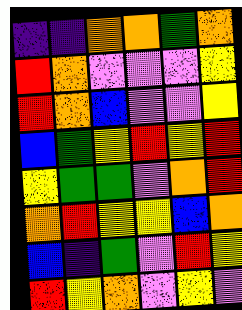[["indigo", "indigo", "orange", "orange", "green", "orange"], ["red", "orange", "violet", "violet", "violet", "yellow"], ["red", "orange", "blue", "violet", "violet", "yellow"], ["blue", "green", "yellow", "red", "yellow", "red"], ["yellow", "green", "green", "violet", "orange", "red"], ["orange", "red", "yellow", "yellow", "blue", "orange"], ["blue", "indigo", "green", "violet", "red", "yellow"], ["red", "yellow", "orange", "violet", "yellow", "violet"]]